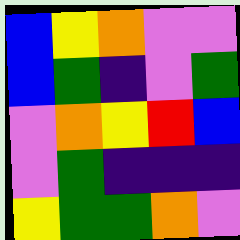[["blue", "yellow", "orange", "violet", "violet"], ["blue", "green", "indigo", "violet", "green"], ["violet", "orange", "yellow", "red", "blue"], ["violet", "green", "indigo", "indigo", "indigo"], ["yellow", "green", "green", "orange", "violet"]]